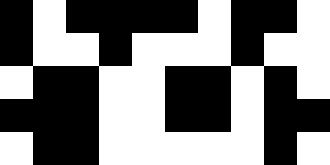[["black", "white", "black", "black", "black", "black", "white", "black", "black", "white"], ["black", "white", "white", "black", "white", "white", "white", "black", "white", "white"], ["white", "black", "black", "white", "white", "black", "black", "white", "black", "white"], ["black", "black", "black", "white", "white", "black", "black", "white", "black", "black"], ["white", "black", "black", "white", "white", "white", "white", "white", "black", "white"]]